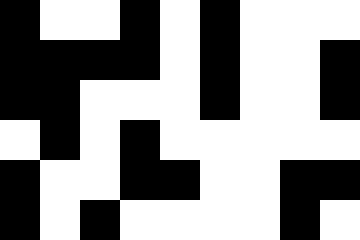[["black", "white", "white", "black", "white", "black", "white", "white", "white"], ["black", "black", "black", "black", "white", "black", "white", "white", "black"], ["black", "black", "white", "white", "white", "black", "white", "white", "black"], ["white", "black", "white", "black", "white", "white", "white", "white", "white"], ["black", "white", "white", "black", "black", "white", "white", "black", "black"], ["black", "white", "black", "white", "white", "white", "white", "black", "white"]]